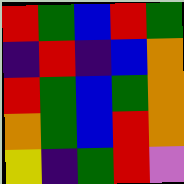[["red", "green", "blue", "red", "green"], ["indigo", "red", "indigo", "blue", "orange"], ["red", "green", "blue", "green", "orange"], ["orange", "green", "blue", "red", "orange"], ["yellow", "indigo", "green", "red", "violet"]]